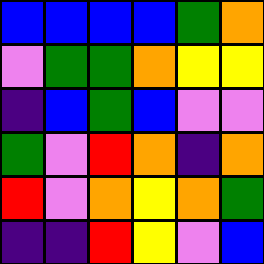[["blue", "blue", "blue", "blue", "green", "orange"], ["violet", "green", "green", "orange", "yellow", "yellow"], ["indigo", "blue", "green", "blue", "violet", "violet"], ["green", "violet", "red", "orange", "indigo", "orange"], ["red", "violet", "orange", "yellow", "orange", "green"], ["indigo", "indigo", "red", "yellow", "violet", "blue"]]